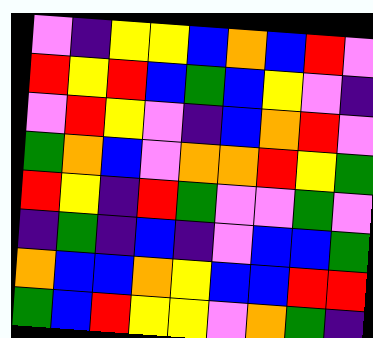[["violet", "indigo", "yellow", "yellow", "blue", "orange", "blue", "red", "violet"], ["red", "yellow", "red", "blue", "green", "blue", "yellow", "violet", "indigo"], ["violet", "red", "yellow", "violet", "indigo", "blue", "orange", "red", "violet"], ["green", "orange", "blue", "violet", "orange", "orange", "red", "yellow", "green"], ["red", "yellow", "indigo", "red", "green", "violet", "violet", "green", "violet"], ["indigo", "green", "indigo", "blue", "indigo", "violet", "blue", "blue", "green"], ["orange", "blue", "blue", "orange", "yellow", "blue", "blue", "red", "red"], ["green", "blue", "red", "yellow", "yellow", "violet", "orange", "green", "indigo"]]